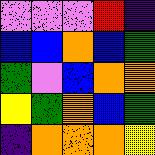[["violet", "violet", "violet", "red", "indigo"], ["blue", "blue", "orange", "blue", "green"], ["green", "violet", "blue", "orange", "orange"], ["yellow", "green", "orange", "blue", "green"], ["indigo", "orange", "orange", "orange", "yellow"]]